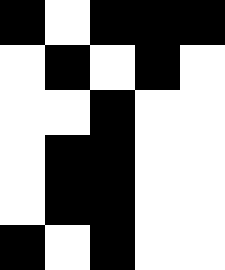[["black", "white", "black", "black", "black"], ["white", "black", "white", "black", "white"], ["white", "white", "black", "white", "white"], ["white", "black", "black", "white", "white"], ["white", "black", "black", "white", "white"], ["black", "white", "black", "white", "white"]]